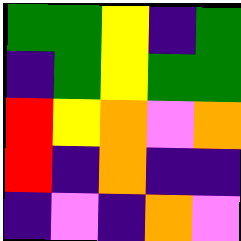[["green", "green", "yellow", "indigo", "green"], ["indigo", "green", "yellow", "green", "green"], ["red", "yellow", "orange", "violet", "orange"], ["red", "indigo", "orange", "indigo", "indigo"], ["indigo", "violet", "indigo", "orange", "violet"]]